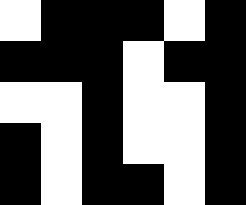[["white", "black", "black", "black", "white", "black"], ["black", "black", "black", "white", "black", "black"], ["white", "white", "black", "white", "white", "black"], ["black", "white", "black", "white", "white", "black"], ["black", "white", "black", "black", "white", "black"]]